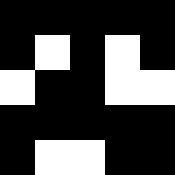[["black", "black", "black", "black", "black"], ["black", "white", "black", "white", "black"], ["white", "black", "black", "white", "white"], ["black", "black", "black", "black", "black"], ["black", "white", "white", "black", "black"]]